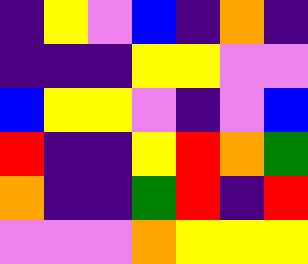[["indigo", "yellow", "violet", "blue", "indigo", "orange", "indigo"], ["indigo", "indigo", "indigo", "yellow", "yellow", "violet", "violet"], ["blue", "yellow", "yellow", "violet", "indigo", "violet", "blue"], ["red", "indigo", "indigo", "yellow", "red", "orange", "green"], ["orange", "indigo", "indigo", "green", "red", "indigo", "red"], ["violet", "violet", "violet", "orange", "yellow", "yellow", "yellow"]]